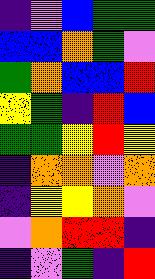[["indigo", "violet", "blue", "green", "green"], ["blue", "blue", "orange", "green", "violet"], ["green", "orange", "blue", "blue", "red"], ["yellow", "green", "indigo", "red", "blue"], ["green", "green", "yellow", "red", "yellow"], ["indigo", "orange", "orange", "violet", "orange"], ["indigo", "yellow", "yellow", "orange", "violet"], ["violet", "orange", "red", "red", "indigo"], ["indigo", "violet", "green", "indigo", "red"]]